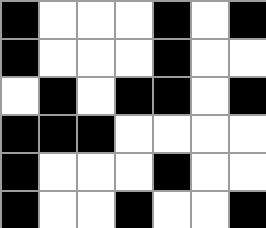[["black", "white", "white", "white", "black", "white", "black"], ["black", "white", "white", "white", "black", "white", "white"], ["white", "black", "white", "black", "black", "white", "black"], ["black", "black", "black", "white", "white", "white", "white"], ["black", "white", "white", "white", "black", "white", "white"], ["black", "white", "white", "black", "white", "white", "black"]]